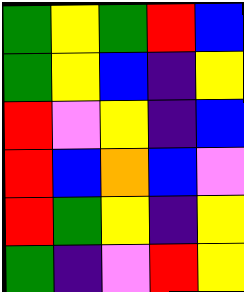[["green", "yellow", "green", "red", "blue"], ["green", "yellow", "blue", "indigo", "yellow"], ["red", "violet", "yellow", "indigo", "blue"], ["red", "blue", "orange", "blue", "violet"], ["red", "green", "yellow", "indigo", "yellow"], ["green", "indigo", "violet", "red", "yellow"]]